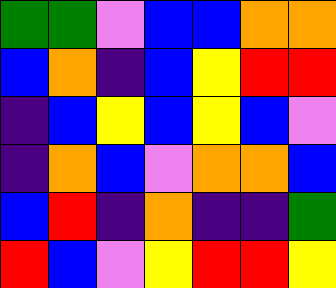[["green", "green", "violet", "blue", "blue", "orange", "orange"], ["blue", "orange", "indigo", "blue", "yellow", "red", "red"], ["indigo", "blue", "yellow", "blue", "yellow", "blue", "violet"], ["indigo", "orange", "blue", "violet", "orange", "orange", "blue"], ["blue", "red", "indigo", "orange", "indigo", "indigo", "green"], ["red", "blue", "violet", "yellow", "red", "red", "yellow"]]